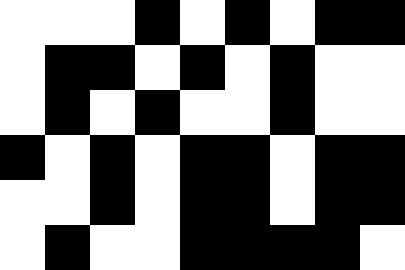[["white", "white", "white", "black", "white", "black", "white", "black", "black"], ["white", "black", "black", "white", "black", "white", "black", "white", "white"], ["white", "black", "white", "black", "white", "white", "black", "white", "white"], ["black", "white", "black", "white", "black", "black", "white", "black", "black"], ["white", "white", "black", "white", "black", "black", "white", "black", "black"], ["white", "black", "white", "white", "black", "black", "black", "black", "white"]]